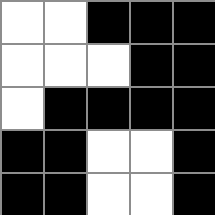[["white", "white", "black", "black", "black"], ["white", "white", "white", "black", "black"], ["white", "black", "black", "black", "black"], ["black", "black", "white", "white", "black"], ["black", "black", "white", "white", "black"]]